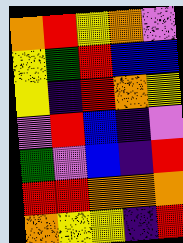[["orange", "red", "yellow", "orange", "violet"], ["yellow", "green", "red", "blue", "blue"], ["yellow", "indigo", "red", "orange", "yellow"], ["violet", "red", "blue", "indigo", "violet"], ["green", "violet", "blue", "indigo", "red"], ["red", "red", "orange", "orange", "orange"], ["orange", "yellow", "yellow", "indigo", "red"]]